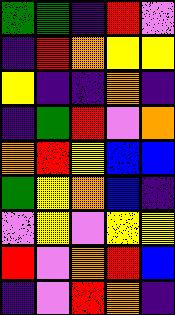[["green", "green", "indigo", "red", "violet"], ["indigo", "red", "orange", "yellow", "yellow"], ["yellow", "indigo", "indigo", "orange", "indigo"], ["indigo", "green", "red", "violet", "orange"], ["orange", "red", "yellow", "blue", "blue"], ["green", "yellow", "orange", "blue", "indigo"], ["violet", "yellow", "violet", "yellow", "yellow"], ["red", "violet", "orange", "red", "blue"], ["indigo", "violet", "red", "orange", "indigo"]]